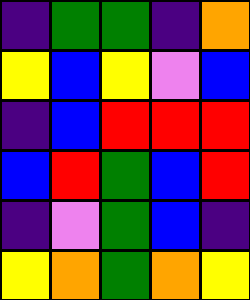[["indigo", "green", "green", "indigo", "orange"], ["yellow", "blue", "yellow", "violet", "blue"], ["indigo", "blue", "red", "red", "red"], ["blue", "red", "green", "blue", "red"], ["indigo", "violet", "green", "blue", "indigo"], ["yellow", "orange", "green", "orange", "yellow"]]